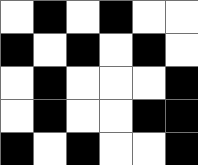[["white", "black", "white", "black", "white", "white"], ["black", "white", "black", "white", "black", "white"], ["white", "black", "white", "white", "white", "black"], ["white", "black", "white", "white", "black", "black"], ["black", "white", "black", "white", "white", "black"]]